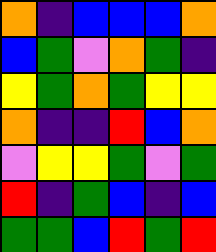[["orange", "indigo", "blue", "blue", "blue", "orange"], ["blue", "green", "violet", "orange", "green", "indigo"], ["yellow", "green", "orange", "green", "yellow", "yellow"], ["orange", "indigo", "indigo", "red", "blue", "orange"], ["violet", "yellow", "yellow", "green", "violet", "green"], ["red", "indigo", "green", "blue", "indigo", "blue"], ["green", "green", "blue", "red", "green", "red"]]